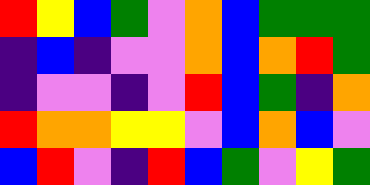[["red", "yellow", "blue", "green", "violet", "orange", "blue", "green", "green", "green"], ["indigo", "blue", "indigo", "violet", "violet", "orange", "blue", "orange", "red", "green"], ["indigo", "violet", "violet", "indigo", "violet", "red", "blue", "green", "indigo", "orange"], ["red", "orange", "orange", "yellow", "yellow", "violet", "blue", "orange", "blue", "violet"], ["blue", "red", "violet", "indigo", "red", "blue", "green", "violet", "yellow", "green"]]